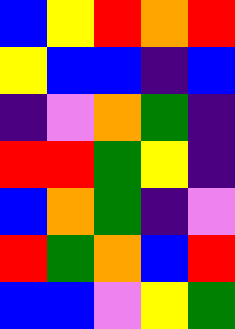[["blue", "yellow", "red", "orange", "red"], ["yellow", "blue", "blue", "indigo", "blue"], ["indigo", "violet", "orange", "green", "indigo"], ["red", "red", "green", "yellow", "indigo"], ["blue", "orange", "green", "indigo", "violet"], ["red", "green", "orange", "blue", "red"], ["blue", "blue", "violet", "yellow", "green"]]